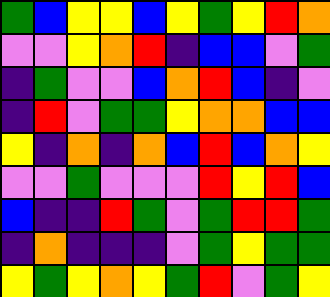[["green", "blue", "yellow", "yellow", "blue", "yellow", "green", "yellow", "red", "orange"], ["violet", "violet", "yellow", "orange", "red", "indigo", "blue", "blue", "violet", "green"], ["indigo", "green", "violet", "violet", "blue", "orange", "red", "blue", "indigo", "violet"], ["indigo", "red", "violet", "green", "green", "yellow", "orange", "orange", "blue", "blue"], ["yellow", "indigo", "orange", "indigo", "orange", "blue", "red", "blue", "orange", "yellow"], ["violet", "violet", "green", "violet", "violet", "violet", "red", "yellow", "red", "blue"], ["blue", "indigo", "indigo", "red", "green", "violet", "green", "red", "red", "green"], ["indigo", "orange", "indigo", "indigo", "indigo", "violet", "green", "yellow", "green", "green"], ["yellow", "green", "yellow", "orange", "yellow", "green", "red", "violet", "green", "yellow"]]